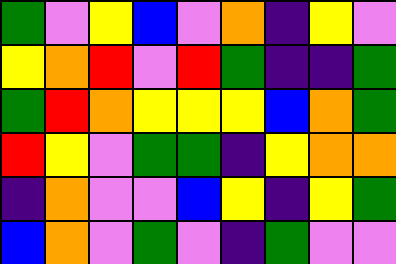[["green", "violet", "yellow", "blue", "violet", "orange", "indigo", "yellow", "violet"], ["yellow", "orange", "red", "violet", "red", "green", "indigo", "indigo", "green"], ["green", "red", "orange", "yellow", "yellow", "yellow", "blue", "orange", "green"], ["red", "yellow", "violet", "green", "green", "indigo", "yellow", "orange", "orange"], ["indigo", "orange", "violet", "violet", "blue", "yellow", "indigo", "yellow", "green"], ["blue", "orange", "violet", "green", "violet", "indigo", "green", "violet", "violet"]]